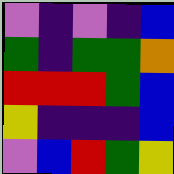[["violet", "indigo", "violet", "indigo", "blue"], ["green", "indigo", "green", "green", "orange"], ["red", "red", "red", "green", "blue"], ["yellow", "indigo", "indigo", "indigo", "blue"], ["violet", "blue", "red", "green", "yellow"]]